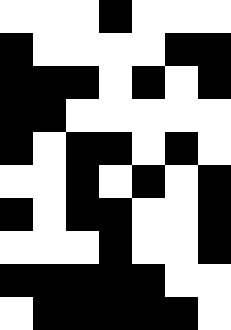[["white", "white", "white", "black", "white", "white", "white"], ["black", "white", "white", "white", "white", "black", "black"], ["black", "black", "black", "white", "black", "white", "black"], ["black", "black", "white", "white", "white", "white", "white"], ["black", "white", "black", "black", "white", "black", "white"], ["white", "white", "black", "white", "black", "white", "black"], ["black", "white", "black", "black", "white", "white", "black"], ["white", "white", "white", "black", "white", "white", "black"], ["black", "black", "black", "black", "black", "white", "white"], ["white", "black", "black", "black", "black", "black", "white"]]